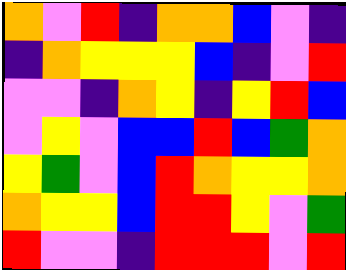[["orange", "violet", "red", "indigo", "orange", "orange", "blue", "violet", "indigo"], ["indigo", "orange", "yellow", "yellow", "yellow", "blue", "indigo", "violet", "red"], ["violet", "violet", "indigo", "orange", "yellow", "indigo", "yellow", "red", "blue"], ["violet", "yellow", "violet", "blue", "blue", "red", "blue", "green", "orange"], ["yellow", "green", "violet", "blue", "red", "orange", "yellow", "yellow", "orange"], ["orange", "yellow", "yellow", "blue", "red", "red", "yellow", "violet", "green"], ["red", "violet", "violet", "indigo", "red", "red", "red", "violet", "red"]]